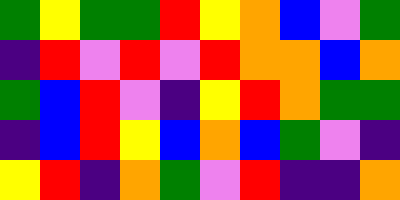[["green", "yellow", "green", "green", "red", "yellow", "orange", "blue", "violet", "green"], ["indigo", "red", "violet", "red", "violet", "red", "orange", "orange", "blue", "orange"], ["green", "blue", "red", "violet", "indigo", "yellow", "red", "orange", "green", "green"], ["indigo", "blue", "red", "yellow", "blue", "orange", "blue", "green", "violet", "indigo"], ["yellow", "red", "indigo", "orange", "green", "violet", "red", "indigo", "indigo", "orange"]]